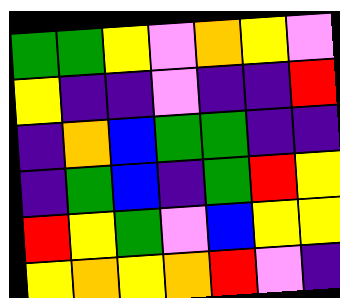[["green", "green", "yellow", "violet", "orange", "yellow", "violet"], ["yellow", "indigo", "indigo", "violet", "indigo", "indigo", "red"], ["indigo", "orange", "blue", "green", "green", "indigo", "indigo"], ["indigo", "green", "blue", "indigo", "green", "red", "yellow"], ["red", "yellow", "green", "violet", "blue", "yellow", "yellow"], ["yellow", "orange", "yellow", "orange", "red", "violet", "indigo"]]